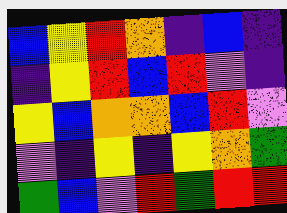[["blue", "yellow", "red", "orange", "indigo", "blue", "indigo"], ["indigo", "yellow", "red", "blue", "red", "violet", "indigo"], ["yellow", "blue", "orange", "orange", "blue", "red", "violet"], ["violet", "indigo", "yellow", "indigo", "yellow", "orange", "green"], ["green", "blue", "violet", "red", "green", "red", "red"]]